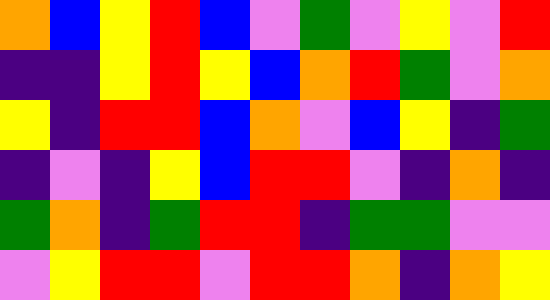[["orange", "blue", "yellow", "red", "blue", "violet", "green", "violet", "yellow", "violet", "red"], ["indigo", "indigo", "yellow", "red", "yellow", "blue", "orange", "red", "green", "violet", "orange"], ["yellow", "indigo", "red", "red", "blue", "orange", "violet", "blue", "yellow", "indigo", "green"], ["indigo", "violet", "indigo", "yellow", "blue", "red", "red", "violet", "indigo", "orange", "indigo"], ["green", "orange", "indigo", "green", "red", "red", "indigo", "green", "green", "violet", "violet"], ["violet", "yellow", "red", "red", "violet", "red", "red", "orange", "indigo", "orange", "yellow"]]